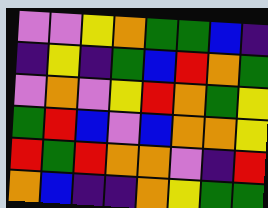[["violet", "violet", "yellow", "orange", "green", "green", "blue", "indigo"], ["indigo", "yellow", "indigo", "green", "blue", "red", "orange", "green"], ["violet", "orange", "violet", "yellow", "red", "orange", "green", "yellow"], ["green", "red", "blue", "violet", "blue", "orange", "orange", "yellow"], ["red", "green", "red", "orange", "orange", "violet", "indigo", "red"], ["orange", "blue", "indigo", "indigo", "orange", "yellow", "green", "green"]]